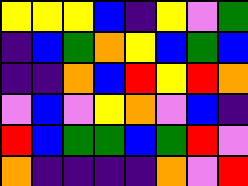[["yellow", "yellow", "yellow", "blue", "indigo", "yellow", "violet", "green"], ["indigo", "blue", "green", "orange", "yellow", "blue", "green", "blue"], ["indigo", "indigo", "orange", "blue", "red", "yellow", "red", "orange"], ["violet", "blue", "violet", "yellow", "orange", "violet", "blue", "indigo"], ["red", "blue", "green", "green", "blue", "green", "red", "violet"], ["orange", "indigo", "indigo", "indigo", "indigo", "orange", "violet", "red"]]